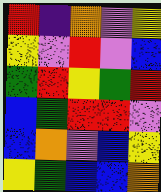[["red", "indigo", "orange", "violet", "yellow"], ["yellow", "violet", "red", "violet", "blue"], ["green", "red", "yellow", "green", "red"], ["blue", "green", "red", "red", "violet"], ["blue", "orange", "violet", "blue", "yellow"], ["yellow", "green", "blue", "blue", "orange"]]